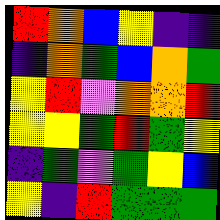[["red", "orange", "blue", "yellow", "indigo", "indigo"], ["indigo", "orange", "green", "blue", "orange", "green"], ["yellow", "red", "violet", "orange", "orange", "red"], ["yellow", "yellow", "green", "red", "green", "yellow"], ["indigo", "green", "violet", "green", "yellow", "blue"], ["yellow", "indigo", "red", "green", "green", "green"]]